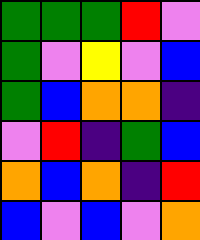[["green", "green", "green", "red", "violet"], ["green", "violet", "yellow", "violet", "blue"], ["green", "blue", "orange", "orange", "indigo"], ["violet", "red", "indigo", "green", "blue"], ["orange", "blue", "orange", "indigo", "red"], ["blue", "violet", "blue", "violet", "orange"]]